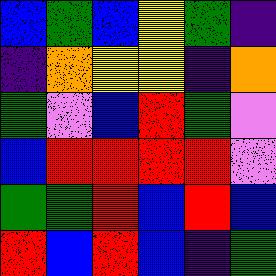[["blue", "green", "blue", "yellow", "green", "indigo"], ["indigo", "orange", "yellow", "yellow", "indigo", "orange"], ["green", "violet", "blue", "red", "green", "violet"], ["blue", "red", "red", "red", "red", "violet"], ["green", "green", "red", "blue", "red", "blue"], ["red", "blue", "red", "blue", "indigo", "green"]]